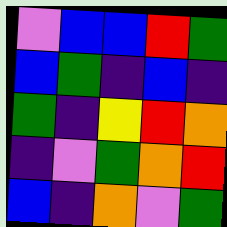[["violet", "blue", "blue", "red", "green"], ["blue", "green", "indigo", "blue", "indigo"], ["green", "indigo", "yellow", "red", "orange"], ["indigo", "violet", "green", "orange", "red"], ["blue", "indigo", "orange", "violet", "green"]]